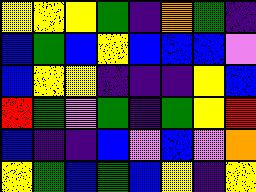[["yellow", "yellow", "yellow", "green", "indigo", "orange", "green", "indigo"], ["blue", "green", "blue", "yellow", "blue", "blue", "blue", "violet"], ["blue", "yellow", "yellow", "indigo", "indigo", "indigo", "yellow", "blue"], ["red", "green", "violet", "green", "indigo", "green", "yellow", "red"], ["blue", "indigo", "indigo", "blue", "violet", "blue", "violet", "orange"], ["yellow", "green", "blue", "green", "blue", "yellow", "indigo", "yellow"]]